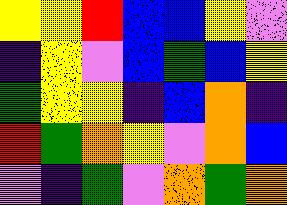[["yellow", "yellow", "red", "blue", "blue", "yellow", "violet"], ["indigo", "yellow", "violet", "blue", "green", "blue", "yellow"], ["green", "yellow", "yellow", "indigo", "blue", "orange", "indigo"], ["red", "green", "orange", "yellow", "violet", "orange", "blue"], ["violet", "indigo", "green", "violet", "orange", "green", "orange"]]